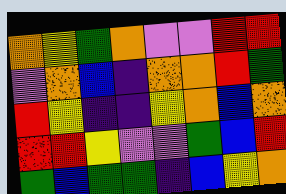[["orange", "yellow", "green", "orange", "violet", "violet", "red", "red"], ["violet", "orange", "blue", "indigo", "orange", "orange", "red", "green"], ["red", "yellow", "indigo", "indigo", "yellow", "orange", "blue", "orange"], ["red", "red", "yellow", "violet", "violet", "green", "blue", "red"], ["green", "blue", "green", "green", "indigo", "blue", "yellow", "orange"]]